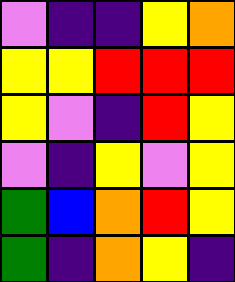[["violet", "indigo", "indigo", "yellow", "orange"], ["yellow", "yellow", "red", "red", "red"], ["yellow", "violet", "indigo", "red", "yellow"], ["violet", "indigo", "yellow", "violet", "yellow"], ["green", "blue", "orange", "red", "yellow"], ["green", "indigo", "orange", "yellow", "indigo"]]